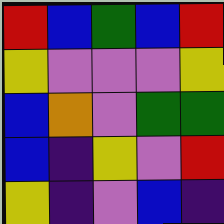[["red", "blue", "green", "blue", "red"], ["yellow", "violet", "violet", "violet", "yellow"], ["blue", "orange", "violet", "green", "green"], ["blue", "indigo", "yellow", "violet", "red"], ["yellow", "indigo", "violet", "blue", "indigo"]]